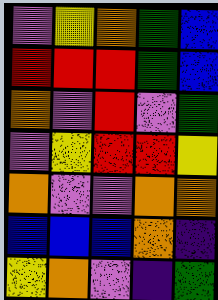[["violet", "yellow", "orange", "green", "blue"], ["red", "red", "red", "green", "blue"], ["orange", "violet", "red", "violet", "green"], ["violet", "yellow", "red", "red", "yellow"], ["orange", "violet", "violet", "orange", "orange"], ["blue", "blue", "blue", "orange", "indigo"], ["yellow", "orange", "violet", "indigo", "green"]]